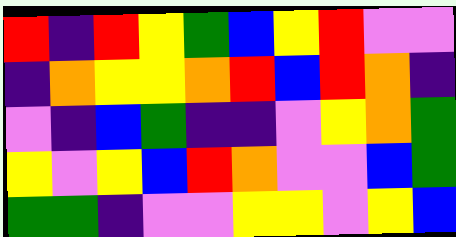[["red", "indigo", "red", "yellow", "green", "blue", "yellow", "red", "violet", "violet"], ["indigo", "orange", "yellow", "yellow", "orange", "red", "blue", "red", "orange", "indigo"], ["violet", "indigo", "blue", "green", "indigo", "indigo", "violet", "yellow", "orange", "green"], ["yellow", "violet", "yellow", "blue", "red", "orange", "violet", "violet", "blue", "green"], ["green", "green", "indigo", "violet", "violet", "yellow", "yellow", "violet", "yellow", "blue"]]